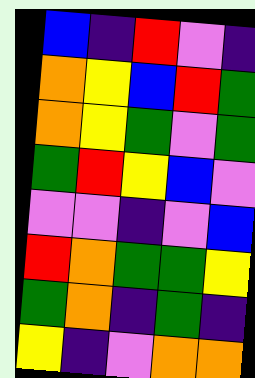[["blue", "indigo", "red", "violet", "indigo"], ["orange", "yellow", "blue", "red", "green"], ["orange", "yellow", "green", "violet", "green"], ["green", "red", "yellow", "blue", "violet"], ["violet", "violet", "indigo", "violet", "blue"], ["red", "orange", "green", "green", "yellow"], ["green", "orange", "indigo", "green", "indigo"], ["yellow", "indigo", "violet", "orange", "orange"]]